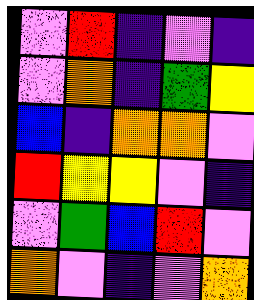[["violet", "red", "indigo", "violet", "indigo"], ["violet", "orange", "indigo", "green", "yellow"], ["blue", "indigo", "orange", "orange", "violet"], ["red", "yellow", "yellow", "violet", "indigo"], ["violet", "green", "blue", "red", "violet"], ["orange", "violet", "indigo", "violet", "orange"]]